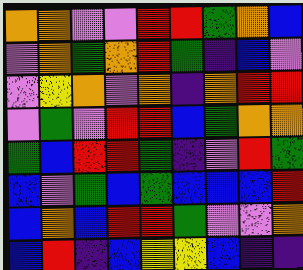[["orange", "orange", "violet", "violet", "red", "red", "green", "orange", "blue"], ["violet", "orange", "green", "orange", "red", "green", "indigo", "blue", "violet"], ["violet", "yellow", "orange", "violet", "orange", "indigo", "orange", "red", "red"], ["violet", "green", "violet", "red", "red", "blue", "green", "orange", "orange"], ["green", "blue", "red", "red", "green", "indigo", "violet", "red", "green"], ["blue", "violet", "green", "blue", "green", "blue", "blue", "blue", "red"], ["blue", "orange", "blue", "red", "red", "green", "violet", "violet", "orange"], ["blue", "red", "indigo", "blue", "yellow", "yellow", "blue", "indigo", "indigo"]]